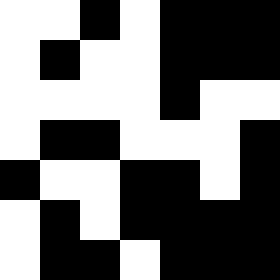[["white", "white", "black", "white", "black", "black", "black"], ["white", "black", "white", "white", "black", "black", "black"], ["white", "white", "white", "white", "black", "white", "white"], ["white", "black", "black", "white", "white", "white", "black"], ["black", "white", "white", "black", "black", "white", "black"], ["white", "black", "white", "black", "black", "black", "black"], ["white", "black", "black", "white", "black", "black", "black"]]